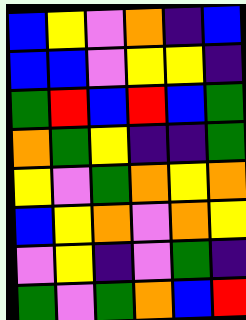[["blue", "yellow", "violet", "orange", "indigo", "blue"], ["blue", "blue", "violet", "yellow", "yellow", "indigo"], ["green", "red", "blue", "red", "blue", "green"], ["orange", "green", "yellow", "indigo", "indigo", "green"], ["yellow", "violet", "green", "orange", "yellow", "orange"], ["blue", "yellow", "orange", "violet", "orange", "yellow"], ["violet", "yellow", "indigo", "violet", "green", "indigo"], ["green", "violet", "green", "orange", "blue", "red"]]